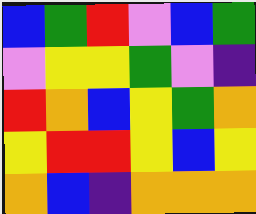[["blue", "green", "red", "violet", "blue", "green"], ["violet", "yellow", "yellow", "green", "violet", "indigo"], ["red", "orange", "blue", "yellow", "green", "orange"], ["yellow", "red", "red", "yellow", "blue", "yellow"], ["orange", "blue", "indigo", "orange", "orange", "orange"]]